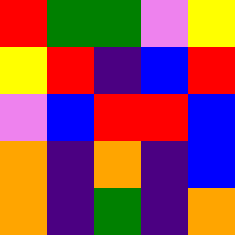[["red", "green", "green", "violet", "yellow"], ["yellow", "red", "indigo", "blue", "red"], ["violet", "blue", "red", "red", "blue"], ["orange", "indigo", "orange", "indigo", "blue"], ["orange", "indigo", "green", "indigo", "orange"]]